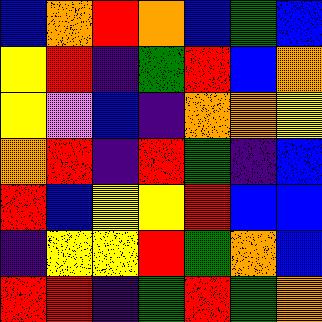[["blue", "orange", "red", "orange", "blue", "green", "blue"], ["yellow", "red", "indigo", "green", "red", "blue", "orange"], ["yellow", "violet", "blue", "indigo", "orange", "orange", "yellow"], ["orange", "red", "indigo", "red", "green", "indigo", "blue"], ["red", "blue", "yellow", "yellow", "red", "blue", "blue"], ["indigo", "yellow", "yellow", "red", "green", "orange", "blue"], ["red", "red", "indigo", "green", "red", "green", "orange"]]